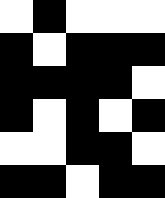[["white", "black", "white", "white", "white"], ["black", "white", "black", "black", "black"], ["black", "black", "black", "black", "white"], ["black", "white", "black", "white", "black"], ["white", "white", "black", "black", "white"], ["black", "black", "white", "black", "black"]]